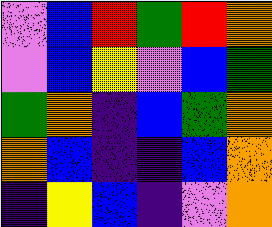[["violet", "blue", "red", "green", "red", "orange"], ["violet", "blue", "yellow", "violet", "blue", "green"], ["green", "orange", "indigo", "blue", "green", "orange"], ["orange", "blue", "indigo", "indigo", "blue", "orange"], ["indigo", "yellow", "blue", "indigo", "violet", "orange"]]